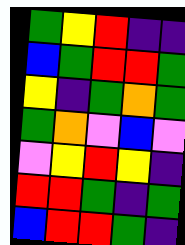[["green", "yellow", "red", "indigo", "indigo"], ["blue", "green", "red", "red", "green"], ["yellow", "indigo", "green", "orange", "green"], ["green", "orange", "violet", "blue", "violet"], ["violet", "yellow", "red", "yellow", "indigo"], ["red", "red", "green", "indigo", "green"], ["blue", "red", "red", "green", "indigo"]]